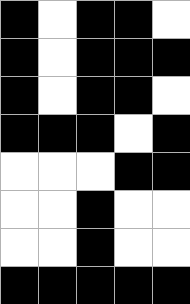[["black", "white", "black", "black", "white"], ["black", "white", "black", "black", "black"], ["black", "white", "black", "black", "white"], ["black", "black", "black", "white", "black"], ["white", "white", "white", "black", "black"], ["white", "white", "black", "white", "white"], ["white", "white", "black", "white", "white"], ["black", "black", "black", "black", "black"]]